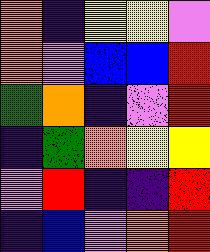[["orange", "indigo", "yellow", "yellow", "violet"], ["orange", "violet", "blue", "blue", "red"], ["green", "orange", "indigo", "violet", "red"], ["indigo", "green", "orange", "yellow", "yellow"], ["violet", "red", "indigo", "indigo", "red"], ["indigo", "blue", "violet", "orange", "red"]]